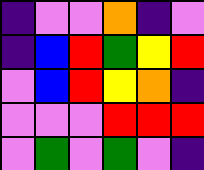[["indigo", "violet", "violet", "orange", "indigo", "violet"], ["indigo", "blue", "red", "green", "yellow", "red"], ["violet", "blue", "red", "yellow", "orange", "indigo"], ["violet", "violet", "violet", "red", "red", "red"], ["violet", "green", "violet", "green", "violet", "indigo"]]